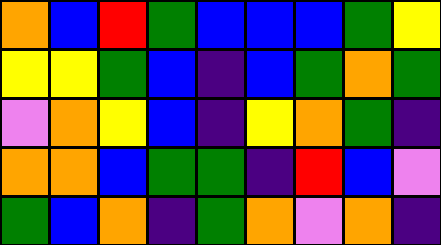[["orange", "blue", "red", "green", "blue", "blue", "blue", "green", "yellow"], ["yellow", "yellow", "green", "blue", "indigo", "blue", "green", "orange", "green"], ["violet", "orange", "yellow", "blue", "indigo", "yellow", "orange", "green", "indigo"], ["orange", "orange", "blue", "green", "green", "indigo", "red", "blue", "violet"], ["green", "blue", "orange", "indigo", "green", "orange", "violet", "orange", "indigo"]]